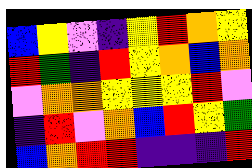[["blue", "yellow", "violet", "indigo", "yellow", "red", "orange", "yellow"], ["red", "green", "indigo", "red", "yellow", "orange", "blue", "orange"], ["violet", "orange", "orange", "yellow", "yellow", "yellow", "red", "violet"], ["indigo", "red", "violet", "orange", "blue", "red", "yellow", "green"], ["blue", "orange", "red", "red", "indigo", "indigo", "indigo", "red"]]